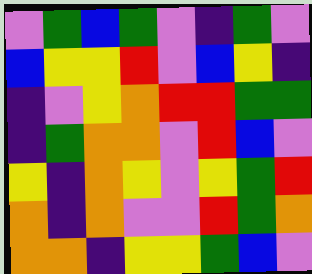[["violet", "green", "blue", "green", "violet", "indigo", "green", "violet"], ["blue", "yellow", "yellow", "red", "violet", "blue", "yellow", "indigo"], ["indigo", "violet", "yellow", "orange", "red", "red", "green", "green"], ["indigo", "green", "orange", "orange", "violet", "red", "blue", "violet"], ["yellow", "indigo", "orange", "yellow", "violet", "yellow", "green", "red"], ["orange", "indigo", "orange", "violet", "violet", "red", "green", "orange"], ["orange", "orange", "indigo", "yellow", "yellow", "green", "blue", "violet"]]